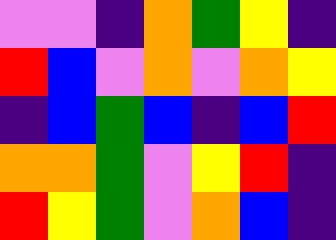[["violet", "violet", "indigo", "orange", "green", "yellow", "indigo"], ["red", "blue", "violet", "orange", "violet", "orange", "yellow"], ["indigo", "blue", "green", "blue", "indigo", "blue", "red"], ["orange", "orange", "green", "violet", "yellow", "red", "indigo"], ["red", "yellow", "green", "violet", "orange", "blue", "indigo"]]